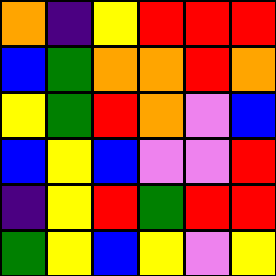[["orange", "indigo", "yellow", "red", "red", "red"], ["blue", "green", "orange", "orange", "red", "orange"], ["yellow", "green", "red", "orange", "violet", "blue"], ["blue", "yellow", "blue", "violet", "violet", "red"], ["indigo", "yellow", "red", "green", "red", "red"], ["green", "yellow", "blue", "yellow", "violet", "yellow"]]